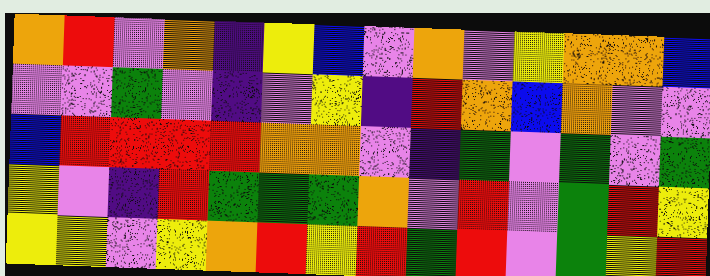[["orange", "red", "violet", "orange", "indigo", "yellow", "blue", "violet", "orange", "violet", "yellow", "orange", "orange", "blue"], ["violet", "violet", "green", "violet", "indigo", "violet", "yellow", "indigo", "red", "orange", "blue", "orange", "violet", "violet"], ["blue", "red", "red", "red", "red", "orange", "orange", "violet", "indigo", "green", "violet", "green", "violet", "green"], ["yellow", "violet", "indigo", "red", "green", "green", "green", "orange", "violet", "red", "violet", "green", "red", "yellow"], ["yellow", "yellow", "violet", "yellow", "orange", "red", "yellow", "red", "green", "red", "violet", "green", "yellow", "red"]]